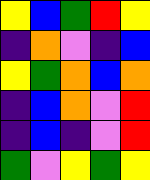[["yellow", "blue", "green", "red", "yellow"], ["indigo", "orange", "violet", "indigo", "blue"], ["yellow", "green", "orange", "blue", "orange"], ["indigo", "blue", "orange", "violet", "red"], ["indigo", "blue", "indigo", "violet", "red"], ["green", "violet", "yellow", "green", "yellow"]]